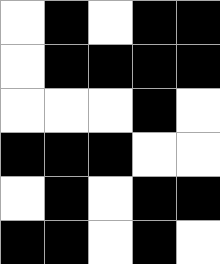[["white", "black", "white", "black", "black"], ["white", "black", "black", "black", "black"], ["white", "white", "white", "black", "white"], ["black", "black", "black", "white", "white"], ["white", "black", "white", "black", "black"], ["black", "black", "white", "black", "white"]]